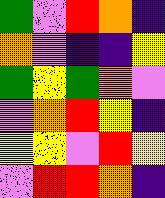[["green", "violet", "red", "orange", "indigo"], ["orange", "violet", "indigo", "indigo", "yellow"], ["green", "yellow", "green", "orange", "violet"], ["violet", "orange", "red", "yellow", "indigo"], ["yellow", "yellow", "violet", "red", "yellow"], ["violet", "red", "red", "orange", "indigo"]]